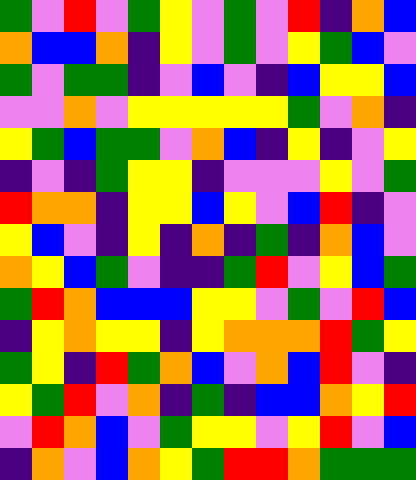[["green", "violet", "red", "violet", "green", "yellow", "violet", "green", "violet", "red", "indigo", "orange", "blue"], ["orange", "blue", "blue", "orange", "indigo", "yellow", "violet", "green", "violet", "yellow", "green", "blue", "violet"], ["green", "violet", "green", "green", "indigo", "violet", "blue", "violet", "indigo", "blue", "yellow", "yellow", "blue"], ["violet", "violet", "orange", "violet", "yellow", "yellow", "yellow", "yellow", "yellow", "green", "violet", "orange", "indigo"], ["yellow", "green", "blue", "green", "green", "violet", "orange", "blue", "indigo", "yellow", "indigo", "violet", "yellow"], ["indigo", "violet", "indigo", "green", "yellow", "yellow", "indigo", "violet", "violet", "violet", "yellow", "violet", "green"], ["red", "orange", "orange", "indigo", "yellow", "yellow", "blue", "yellow", "violet", "blue", "red", "indigo", "violet"], ["yellow", "blue", "violet", "indigo", "yellow", "indigo", "orange", "indigo", "green", "indigo", "orange", "blue", "violet"], ["orange", "yellow", "blue", "green", "violet", "indigo", "indigo", "green", "red", "violet", "yellow", "blue", "green"], ["green", "red", "orange", "blue", "blue", "blue", "yellow", "yellow", "violet", "green", "violet", "red", "blue"], ["indigo", "yellow", "orange", "yellow", "yellow", "indigo", "yellow", "orange", "orange", "orange", "red", "green", "yellow"], ["green", "yellow", "indigo", "red", "green", "orange", "blue", "violet", "orange", "blue", "red", "violet", "indigo"], ["yellow", "green", "red", "violet", "orange", "indigo", "green", "indigo", "blue", "blue", "orange", "yellow", "red"], ["violet", "red", "orange", "blue", "violet", "green", "yellow", "yellow", "violet", "yellow", "red", "violet", "blue"], ["indigo", "orange", "violet", "blue", "orange", "yellow", "green", "red", "red", "orange", "green", "green", "green"]]